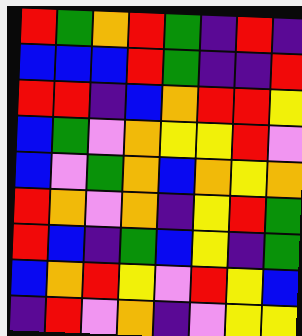[["red", "green", "orange", "red", "green", "indigo", "red", "indigo"], ["blue", "blue", "blue", "red", "green", "indigo", "indigo", "red"], ["red", "red", "indigo", "blue", "orange", "red", "red", "yellow"], ["blue", "green", "violet", "orange", "yellow", "yellow", "red", "violet"], ["blue", "violet", "green", "orange", "blue", "orange", "yellow", "orange"], ["red", "orange", "violet", "orange", "indigo", "yellow", "red", "green"], ["red", "blue", "indigo", "green", "blue", "yellow", "indigo", "green"], ["blue", "orange", "red", "yellow", "violet", "red", "yellow", "blue"], ["indigo", "red", "violet", "orange", "indigo", "violet", "yellow", "yellow"]]